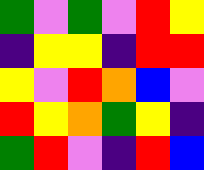[["green", "violet", "green", "violet", "red", "yellow"], ["indigo", "yellow", "yellow", "indigo", "red", "red"], ["yellow", "violet", "red", "orange", "blue", "violet"], ["red", "yellow", "orange", "green", "yellow", "indigo"], ["green", "red", "violet", "indigo", "red", "blue"]]